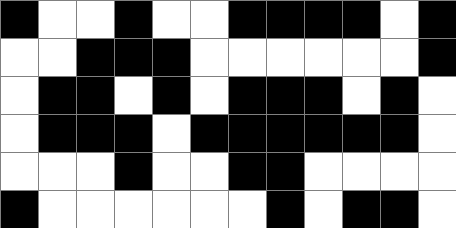[["black", "white", "white", "black", "white", "white", "black", "black", "black", "black", "white", "black"], ["white", "white", "black", "black", "black", "white", "white", "white", "white", "white", "white", "black"], ["white", "black", "black", "white", "black", "white", "black", "black", "black", "white", "black", "white"], ["white", "black", "black", "black", "white", "black", "black", "black", "black", "black", "black", "white"], ["white", "white", "white", "black", "white", "white", "black", "black", "white", "white", "white", "white"], ["black", "white", "white", "white", "white", "white", "white", "black", "white", "black", "black", "white"]]